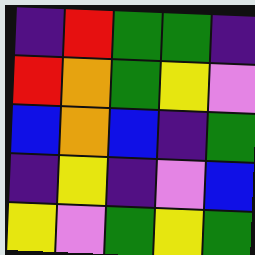[["indigo", "red", "green", "green", "indigo"], ["red", "orange", "green", "yellow", "violet"], ["blue", "orange", "blue", "indigo", "green"], ["indigo", "yellow", "indigo", "violet", "blue"], ["yellow", "violet", "green", "yellow", "green"]]